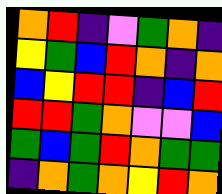[["orange", "red", "indigo", "violet", "green", "orange", "indigo"], ["yellow", "green", "blue", "red", "orange", "indigo", "orange"], ["blue", "yellow", "red", "red", "indigo", "blue", "red"], ["red", "red", "green", "orange", "violet", "violet", "blue"], ["green", "blue", "green", "red", "orange", "green", "green"], ["indigo", "orange", "green", "orange", "yellow", "red", "orange"]]